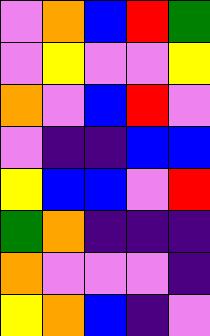[["violet", "orange", "blue", "red", "green"], ["violet", "yellow", "violet", "violet", "yellow"], ["orange", "violet", "blue", "red", "violet"], ["violet", "indigo", "indigo", "blue", "blue"], ["yellow", "blue", "blue", "violet", "red"], ["green", "orange", "indigo", "indigo", "indigo"], ["orange", "violet", "violet", "violet", "indigo"], ["yellow", "orange", "blue", "indigo", "violet"]]